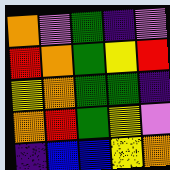[["orange", "violet", "green", "indigo", "violet"], ["red", "orange", "green", "yellow", "red"], ["yellow", "orange", "green", "green", "indigo"], ["orange", "red", "green", "yellow", "violet"], ["indigo", "blue", "blue", "yellow", "orange"]]